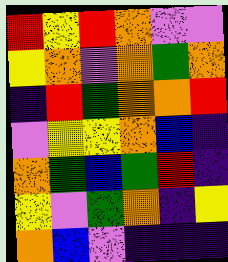[["red", "yellow", "red", "orange", "violet", "violet"], ["yellow", "orange", "violet", "orange", "green", "orange"], ["indigo", "red", "green", "orange", "orange", "red"], ["violet", "yellow", "yellow", "orange", "blue", "indigo"], ["orange", "green", "blue", "green", "red", "indigo"], ["yellow", "violet", "green", "orange", "indigo", "yellow"], ["orange", "blue", "violet", "indigo", "indigo", "indigo"]]